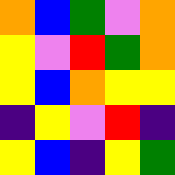[["orange", "blue", "green", "violet", "orange"], ["yellow", "violet", "red", "green", "orange"], ["yellow", "blue", "orange", "yellow", "yellow"], ["indigo", "yellow", "violet", "red", "indigo"], ["yellow", "blue", "indigo", "yellow", "green"]]